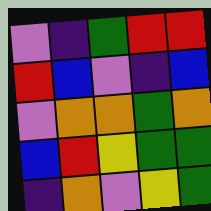[["violet", "indigo", "green", "red", "red"], ["red", "blue", "violet", "indigo", "blue"], ["violet", "orange", "orange", "green", "orange"], ["blue", "red", "yellow", "green", "green"], ["indigo", "orange", "violet", "yellow", "green"]]